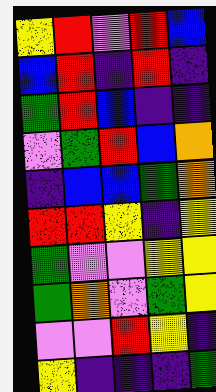[["yellow", "red", "violet", "red", "blue"], ["blue", "red", "indigo", "red", "indigo"], ["green", "red", "blue", "indigo", "indigo"], ["violet", "green", "red", "blue", "orange"], ["indigo", "blue", "blue", "green", "orange"], ["red", "red", "yellow", "indigo", "yellow"], ["green", "violet", "violet", "yellow", "yellow"], ["green", "orange", "violet", "green", "yellow"], ["violet", "violet", "red", "yellow", "indigo"], ["yellow", "indigo", "indigo", "indigo", "green"]]